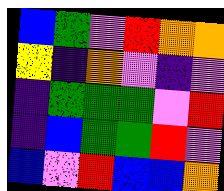[["blue", "green", "violet", "red", "orange", "orange"], ["yellow", "indigo", "orange", "violet", "indigo", "violet"], ["indigo", "green", "green", "green", "violet", "red"], ["indigo", "blue", "green", "green", "red", "violet"], ["blue", "violet", "red", "blue", "blue", "orange"]]